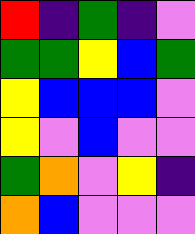[["red", "indigo", "green", "indigo", "violet"], ["green", "green", "yellow", "blue", "green"], ["yellow", "blue", "blue", "blue", "violet"], ["yellow", "violet", "blue", "violet", "violet"], ["green", "orange", "violet", "yellow", "indigo"], ["orange", "blue", "violet", "violet", "violet"]]